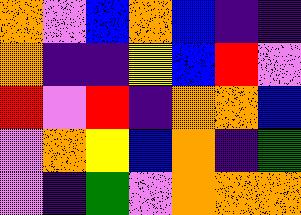[["orange", "violet", "blue", "orange", "blue", "indigo", "indigo"], ["orange", "indigo", "indigo", "yellow", "blue", "red", "violet"], ["red", "violet", "red", "indigo", "orange", "orange", "blue"], ["violet", "orange", "yellow", "blue", "orange", "indigo", "green"], ["violet", "indigo", "green", "violet", "orange", "orange", "orange"]]